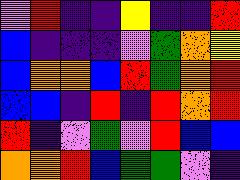[["violet", "red", "indigo", "indigo", "yellow", "indigo", "indigo", "red"], ["blue", "indigo", "indigo", "indigo", "violet", "green", "orange", "yellow"], ["blue", "orange", "orange", "blue", "red", "green", "orange", "red"], ["blue", "blue", "indigo", "red", "indigo", "red", "orange", "red"], ["red", "indigo", "violet", "green", "violet", "red", "blue", "blue"], ["orange", "orange", "red", "blue", "green", "green", "violet", "indigo"]]